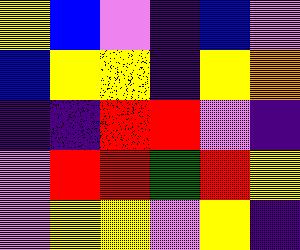[["yellow", "blue", "violet", "indigo", "blue", "violet"], ["blue", "yellow", "yellow", "indigo", "yellow", "orange"], ["indigo", "indigo", "red", "red", "violet", "indigo"], ["violet", "red", "red", "green", "red", "yellow"], ["violet", "yellow", "yellow", "violet", "yellow", "indigo"]]